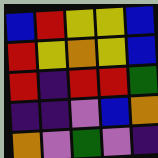[["blue", "red", "yellow", "yellow", "blue"], ["red", "yellow", "orange", "yellow", "blue"], ["red", "indigo", "red", "red", "green"], ["indigo", "indigo", "violet", "blue", "orange"], ["orange", "violet", "green", "violet", "indigo"]]